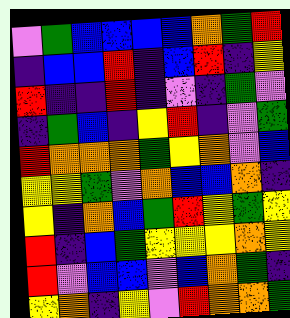[["violet", "green", "blue", "blue", "blue", "blue", "orange", "green", "red"], ["indigo", "blue", "blue", "red", "indigo", "blue", "red", "indigo", "yellow"], ["red", "indigo", "indigo", "red", "indigo", "violet", "indigo", "green", "violet"], ["indigo", "green", "blue", "indigo", "yellow", "red", "indigo", "violet", "green"], ["red", "orange", "orange", "orange", "green", "yellow", "orange", "violet", "blue"], ["yellow", "yellow", "green", "violet", "orange", "blue", "blue", "orange", "indigo"], ["yellow", "indigo", "orange", "blue", "green", "red", "yellow", "green", "yellow"], ["red", "indigo", "blue", "green", "yellow", "yellow", "yellow", "orange", "yellow"], ["red", "violet", "blue", "blue", "violet", "blue", "orange", "green", "indigo"], ["yellow", "orange", "indigo", "yellow", "violet", "red", "orange", "orange", "green"]]